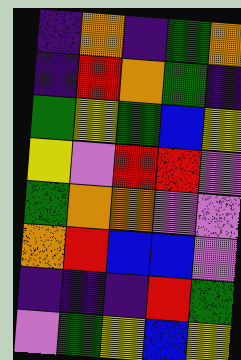[["indigo", "orange", "indigo", "green", "orange"], ["indigo", "red", "orange", "green", "indigo"], ["green", "yellow", "green", "blue", "yellow"], ["yellow", "violet", "red", "red", "violet"], ["green", "orange", "orange", "violet", "violet"], ["orange", "red", "blue", "blue", "violet"], ["indigo", "indigo", "indigo", "red", "green"], ["violet", "green", "yellow", "blue", "yellow"]]